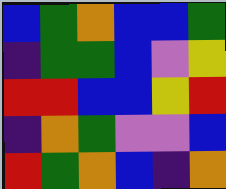[["blue", "green", "orange", "blue", "blue", "green"], ["indigo", "green", "green", "blue", "violet", "yellow"], ["red", "red", "blue", "blue", "yellow", "red"], ["indigo", "orange", "green", "violet", "violet", "blue"], ["red", "green", "orange", "blue", "indigo", "orange"]]